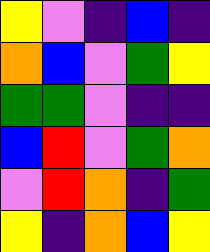[["yellow", "violet", "indigo", "blue", "indigo"], ["orange", "blue", "violet", "green", "yellow"], ["green", "green", "violet", "indigo", "indigo"], ["blue", "red", "violet", "green", "orange"], ["violet", "red", "orange", "indigo", "green"], ["yellow", "indigo", "orange", "blue", "yellow"]]